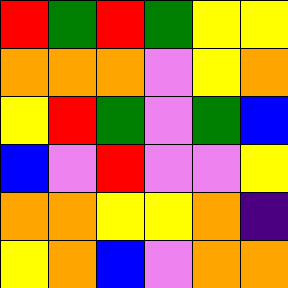[["red", "green", "red", "green", "yellow", "yellow"], ["orange", "orange", "orange", "violet", "yellow", "orange"], ["yellow", "red", "green", "violet", "green", "blue"], ["blue", "violet", "red", "violet", "violet", "yellow"], ["orange", "orange", "yellow", "yellow", "orange", "indigo"], ["yellow", "orange", "blue", "violet", "orange", "orange"]]